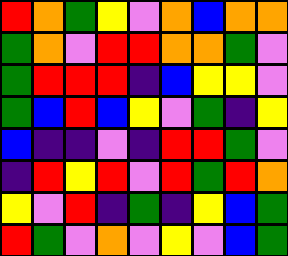[["red", "orange", "green", "yellow", "violet", "orange", "blue", "orange", "orange"], ["green", "orange", "violet", "red", "red", "orange", "orange", "green", "violet"], ["green", "red", "red", "red", "indigo", "blue", "yellow", "yellow", "violet"], ["green", "blue", "red", "blue", "yellow", "violet", "green", "indigo", "yellow"], ["blue", "indigo", "indigo", "violet", "indigo", "red", "red", "green", "violet"], ["indigo", "red", "yellow", "red", "violet", "red", "green", "red", "orange"], ["yellow", "violet", "red", "indigo", "green", "indigo", "yellow", "blue", "green"], ["red", "green", "violet", "orange", "violet", "yellow", "violet", "blue", "green"]]